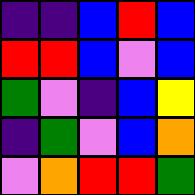[["indigo", "indigo", "blue", "red", "blue"], ["red", "red", "blue", "violet", "blue"], ["green", "violet", "indigo", "blue", "yellow"], ["indigo", "green", "violet", "blue", "orange"], ["violet", "orange", "red", "red", "green"]]